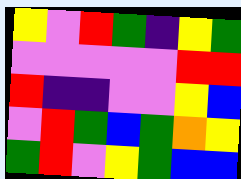[["yellow", "violet", "red", "green", "indigo", "yellow", "green"], ["violet", "violet", "violet", "violet", "violet", "red", "red"], ["red", "indigo", "indigo", "violet", "violet", "yellow", "blue"], ["violet", "red", "green", "blue", "green", "orange", "yellow"], ["green", "red", "violet", "yellow", "green", "blue", "blue"]]